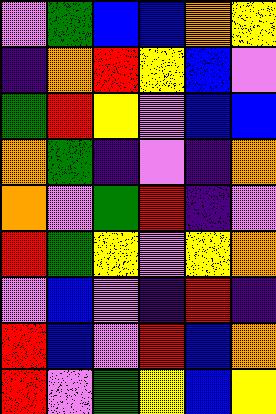[["violet", "green", "blue", "blue", "orange", "yellow"], ["indigo", "orange", "red", "yellow", "blue", "violet"], ["green", "red", "yellow", "violet", "blue", "blue"], ["orange", "green", "indigo", "violet", "indigo", "orange"], ["orange", "violet", "green", "red", "indigo", "violet"], ["red", "green", "yellow", "violet", "yellow", "orange"], ["violet", "blue", "violet", "indigo", "red", "indigo"], ["red", "blue", "violet", "red", "blue", "orange"], ["red", "violet", "green", "yellow", "blue", "yellow"]]